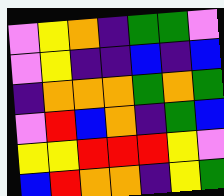[["violet", "yellow", "orange", "indigo", "green", "green", "violet"], ["violet", "yellow", "indigo", "indigo", "blue", "indigo", "blue"], ["indigo", "orange", "orange", "orange", "green", "orange", "green"], ["violet", "red", "blue", "orange", "indigo", "green", "blue"], ["yellow", "yellow", "red", "red", "red", "yellow", "violet"], ["blue", "red", "orange", "orange", "indigo", "yellow", "green"]]